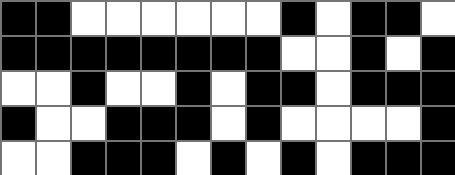[["black", "black", "white", "white", "white", "white", "white", "white", "black", "white", "black", "black", "white"], ["black", "black", "black", "black", "black", "black", "black", "black", "white", "white", "black", "white", "black"], ["white", "white", "black", "white", "white", "black", "white", "black", "black", "white", "black", "black", "black"], ["black", "white", "white", "black", "black", "black", "white", "black", "white", "white", "white", "white", "black"], ["white", "white", "black", "black", "black", "white", "black", "white", "black", "white", "black", "black", "black"]]